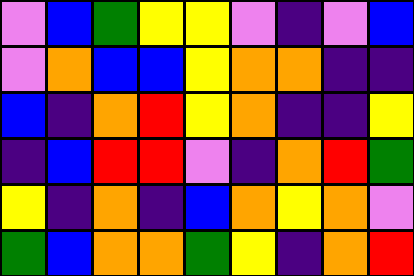[["violet", "blue", "green", "yellow", "yellow", "violet", "indigo", "violet", "blue"], ["violet", "orange", "blue", "blue", "yellow", "orange", "orange", "indigo", "indigo"], ["blue", "indigo", "orange", "red", "yellow", "orange", "indigo", "indigo", "yellow"], ["indigo", "blue", "red", "red", "violet", "indigo", "orange", "red", "green"], ["yellow", "indigo", "orange", "indigo", "blue", "orange", "yellow", "orange", "violet"], ["green", "blue", "orange", "orange", "green", "yellow", "indigo", "orange", "red"]]